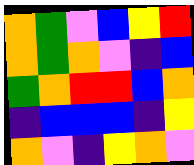[["orange", "green", "violet", "blue", "yellow", "red"], ["orange", "green", "orange", "violet", "indigo", "blue"], ["green", "orange", "red", "red", "blue", "orange"], ["indigo", "blue", "blue", "blue", "indigo", "yellow"], ["orange", "violet", "indigo", "yellow", "orange", "violet"]]